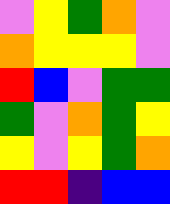[["violet", "yellow", "green", "orange", "violet"], ["orange", "yellow", "yellow", "yellow", "violet"], ["red", "blue", "violet", "green", "green"], ["green", "violet", "orange", "green", "yellow"], ["yellow", "violet", "yellow", "green", "orange"], ["red", "red", "indigo", "blue", "blue"]]